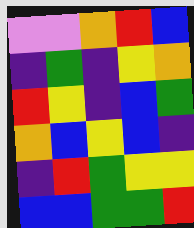[["violet", "violet", "orange", "red", "blue"], ["indigo", "green", "indigo", "yellow", "orange"], ["red", "yellow", "indigo", "blue", "green"], ["orange", "blue", "yellow", "blue", "indigo"], ["indigo", "red", "green", "yellow", "yellow"], ["blue", "blue", "green", "green", "red"]]